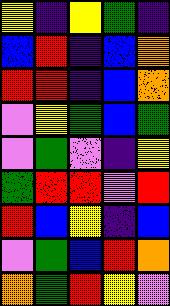[["yellow", "indigo", "yellow", "green", "indigo"], ["blue", "red", "indigo", "blue", "orange"], ["red", "red", "indigo", "blue", "orange"], ["violet", "yellow", "green", "blue", "green"], ["violet", "green", "violet", "indigo", "yellow"], ["green", "red", "red", "violet", "red"], ["red", "blue", "yellow", "indigo", "blue"], ["violet", "green", "blue", "red", "orange"], ["orange", "green", "red", "yellow", "violet"]]